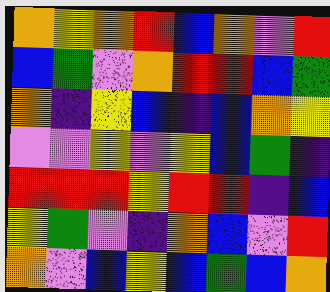[["orange", "yellow", "orange", "red", "blue", "orange", "violet", "red"], ["blue", "green", "violet", "orange", "red", "red", "blue", "green"], ["orange", "indigo", "yellow", "blue", "indigo", "blue", "orange", "yellow"], ["violet", "violet", "yellow", "violet", "yellow", "blue", "green", "indigo"], ["red", "red", "red", "yellow", "red", "red", "indigo", "blue"], ["yellow", "green", "violet", "indigo", "orange", "blue", "violet", "red"], ["orange", "violet", "blue", "yellow", "blue", "green", "blue", "orange"]]